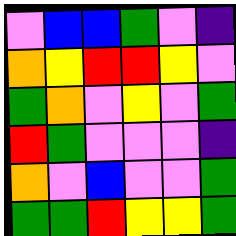[["violet", "blue", "blue", "green", "violet", "indigo"], ["orange", "yellow", "red", "red", "yellow", "violet"], ["green", "orange", "violet", "yellow", "violet", "green"], ["red", "green", "violet", "violet", "violet", "indigo"], ["orange", "violet", "blue", "violet", "violet", "green"], ["green", "green", "red", "yellow", "yellow", "green"]]